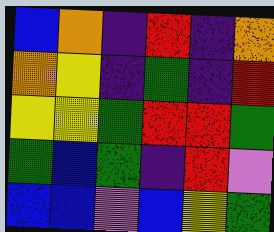[["blue", "orange", "indigo", "red", "indigo", "orange"], ["orange", "yellow", "indigo", "green", "indigo", "red"], ["yellow", "yellow", "green", "red", "red", "green"], ["green", "blue", "green", "indigo", "red", "violet"], ["blue", "blue", "violet", "blue", "yellow", "green"]]